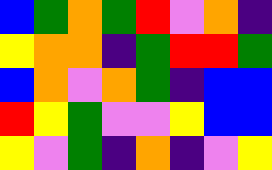[["blue", "green", "orange", "green", "red", "violet", "orange", "indigo"], ["yellow", "orange", "orange", "indigo", "green", "red", "red", "green"], ["blue", "orange", "violet", "orange", "green", "indigo", "blue", "blue"], ["red", "yellow", "green", "violet", "violet", "yellow", "blue", "blue"], ["yellow", "violet", "green", "indigo", "orange", "indigo", "violet", "yellow"]]